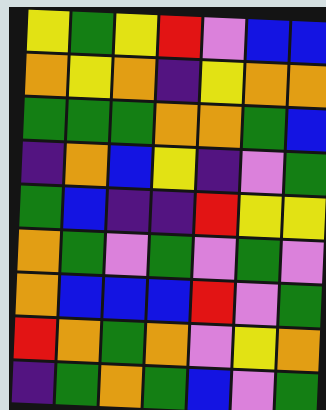[["yellow", "green", "yellow", "red", "violet", "blue", "blue"], ["orange", "yellow", "orange", "indigo", "yellow", "orange", "orange"], ["green", "green", "green", "orange", "orange", "green", "blue"], ["indigo", "orange", "blue", "yellow", "indigo", "violet", "green"], ["green", "blue", "indigo", "indigo", "red", "yellow", "yellow"], ["orange", "green", "violet", "green", "violet", "green", "violet"], ["orange", "blue", "blue", "blue", "red", "violet", "green"], ["red", "orange", "green", "orange", "violet", "yellow", "orange"], ["indigo", "green", "orange", "green", "blue", "violet", "green"]]